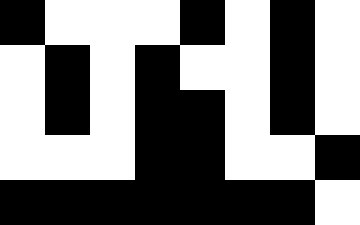[["black", "white", "white", "white", "black", "white", "black", "white"], ["white", "black", "white", "black", "white", "white", "black", "white"], ["white", "black", "white", "black", "black", "white", "black", "white"], ["white", "white", "white", "black", "black", "white", "white", "black"], ["black", "black", "black", "black", "black", "black", "black", "white"]]